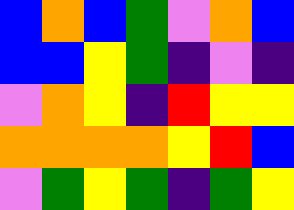[["blue", "orange", "blue", "green", "violet", "orange", "blue"], ["blue", "blue", "yellow", "green", "indigo", "violet", "indigo"], ["violet", "orange", "yellow", "indigo", "red", "yellow", "yellow"], ["orange", "orange", "orange", "orange", "yellow", "red", "blue"], ["violet", "green", "yellow", "green", "indigo", "green", "yellow"]]